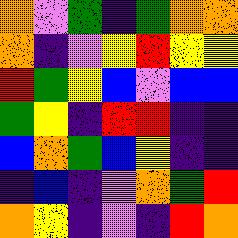[["orange", "violet", "green", "indigo", "green", "orange", "orange"], ["orange", "indigo", "violet", "yellow", "red", "yellow", "yellow"], ["red", "green", "yellow", "blue", "violet", "blue", "blue"], ["green", "yellow", "indigo", "red", "red", "indigo", "indigo"], ["blue", "orange", "green", "blue", "yellow", "indigo", "indigo"], ["indigo", "blue", "indigo", "violet", "orange", "green", "red"], ["orange", "yellow", "indigo", "violet", "indigo", "red", "orange"]]